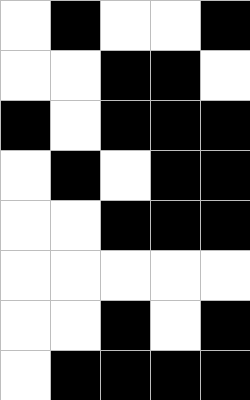[["white", "black", "white", "white", "black"], ["white", "white", "black", "black", "white"], ["black", "white", "black", "black", "black"], ["white", "black", "white", "black", "black"], ["white", "white", "black", "black", "black"], ["white", "white", "white", "white", "white"], ["white", "white", "black", "white", "black"], ["white", "black", "black", "black", "black"]]